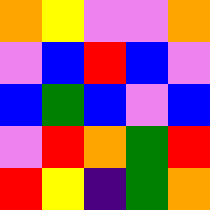[["orange", "yellow", "violet", "violet", "orange"], ["violet", "blue", "red", "blue", "violet"], ["blue", "green", "blue", "violet", "blue"], ["violet", "red", "orange", "green", "red"], ["red", "yellow", "indigo", "green", "orange"]]